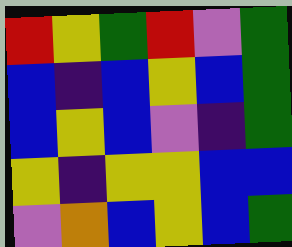[["red", "yellow", "green", "red", "violet", "green"], ["blue", "indigo", "blue", "yellow", "blue", "green"], ["blue", "yellow", "blue", "violet", "indigo", "green"], ["yellow", "indigo", "yellow", "yellow", "blue", "blue"], ["violet", "orange", "blue", "yellow", "blue", "green"]]